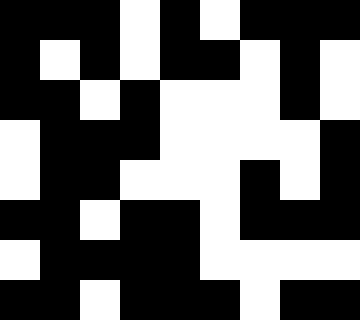[["black", "black", "black", "white", "black", "white", "black", "black", "black"], ["black", "white", "black", "white", "black", "black", "white", "black", "white"], ["black", "black", "white", "black", "white", "white", "white", "black", "white"], ["white", "black", "black", "black", "white", "white", "white", "white", "black"], ["white", "black", "black", "white", "white", "white", "black", "white", "black"], ["black", "black", "white", "black", "black", "white", "black", "black", "black"], ["white", "black", "black", "black", "black", "white", "white", "white", "white"], ["black", "black", "white", "black", "black", "black", "white", "black", "black"]]